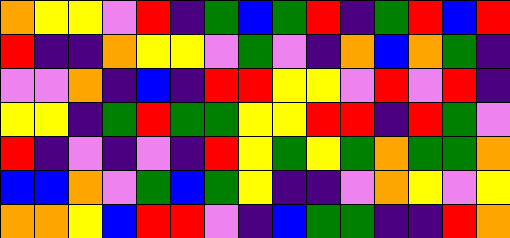[["orange", "yellow", "yellow", "violet", "red", "indigo", "green", "blue", "green", "red", "indigo", "green", "red", "blue", "red"], ["red", "indigo", "indigo", "orange", "yellow", "yellow", "violet", "green", "violet", "indigo", "orange", "blue", "orange", "green", "indigo"], ["violet", "violet", "orange", "indigo", "blue", "indigo", "red", "red", "yellow", "yellow", "violet", "red", "violet", "red", "indigo"], ["yellow", "yellow", "indigo", "green", "red", "green", "green", "yellow", "yellow", "red", "red", "indigo", "red", "green", "violet"], ["red", "indigo", "violet", "indigo", "violet", "indigo", "red", "yellow", "green", "yellow", "green", "orange", "green", "green", "orange"], ["blue", "blue", "orange", "violet", "green", "blue", "green", "yellow", "indigo", "indigo", "violet", "orange", "yellow", "violet", "yellow"], ["orange", "orange", "yellow", "blue", "red", "red", "violet", "indigo", "blue", "green", "green", "indigo", "indigo", "red", "orange"]]